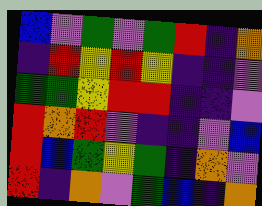[["blue", "violet", "green", "violet", "green", "red", "indigo", "orange"], ["indigo", "red", "yellow", "red", "yellow", "indigo", "indigo", "violet"], ["green", "green", "yellow", "red", "red", "indigo", "indigo", "violet"], ["red", "orange", "red", "violet", "indigo", "indigo", "violet", "blue"], ["red", "blue", "green", "yellow", "green", "indigo", "orange", "violet"], ["red", "indigo", "orange", "violet", "green", "blue", "indigo", "orange"]]